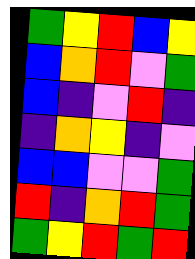[["green", "yellow", "red", "blue", "yellow"], ["blue", "orange", "red", "violet", "green"], ["blue", "indigo", "violet", "red", "indigo"], ["indigo", "orange", "yellow", "indigo", "violet"], ["blue", "blue", "violet", "violet", "green"], ["red", "indigo", "orange", "red", "green"], ["green", "yellow", "red", "green", "red"]]